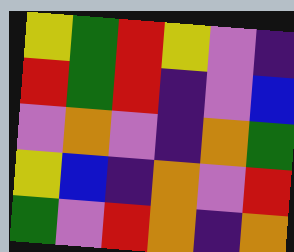[["yellow", "green", "red", "yellow", "violet", "indigo"], ["red", "green", "red", "indigo", "violet", "blue"], ["violet", "orange", "violet", "indigo", "orange", "green"], ["yellow", "blue", "indigo", "orange", "violet", "red"], ["green", "violet", "red", "orange", "indigo", "orange"]]